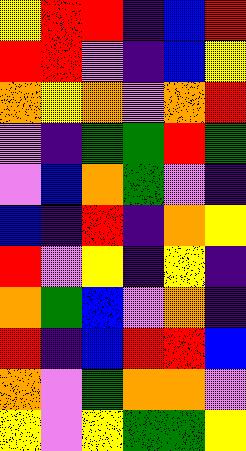[["yellow", "red", "red", "indigo", "blue", "red"], ["red", "red", "violet", "indigo", "blue", "yellow"], ["orange", "yellow", "orange", "violet", "orange", "red"], ["violet", "indigo", "green", "green", "red", "green"], ["violet", "blue", "orange", "green", "violet", "indigo"], ["blue", "indigo", "red", "indigo", "orange", "yellow"], ["red", "violet", "yellow", "indigo", "yellow", "indigo"], ["orange", "green", "blue", "violet", "orange", "indigo"], ["red", "indigo", "blue", "red", "red", "blue"], ["orange", "violet", "green", "orange", "orange", "violet"], ["yellow", "violet", "yellow", "green", "green", "yellow"]]